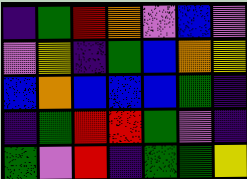[["indigo", "green", "red", "orange", "violet", "blue", "violet"], ["violet", "yellow", "indigo", "green", "blue", "orange", "yellow"], ["blue", "orange", "blue", "blue", "blue", "green", "indigo"], ["indigo", "green", "red", "red", "green", "violet", "indigo"], ["green", "violet", "red", "indigo", "green", "green", "yellow"]]